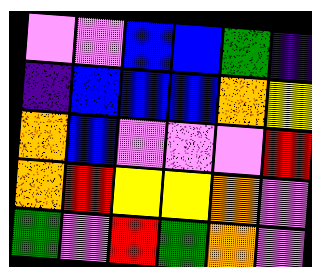[["violet", "violet", "blue", "blue", "green", "indigo"], ["indigo", "blue", "blue", "blue", "orange", "yellow"], ["orange", "blue", "violet", "violet", "violet", "red"], ["orange", "red", "yellow", "yellow", "orange", "violet"], ["green", "violet", "red", "green", "orange", "violet"]]